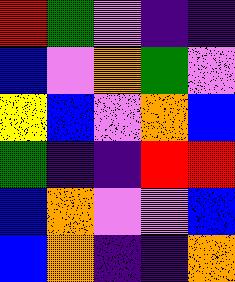[["red", "green", "violet", "indigo", "indigo"], ["blue", "violet", "orange", "green", "violet"], ["yellow", "blue", "violet", "orange", "blue"], ["green", "indigo", "indigo", "red", "red"], ["blue", "orange", "violet", "violet", "blue"], ["blue", "orange", "indigo", "indigo", "orange"]]